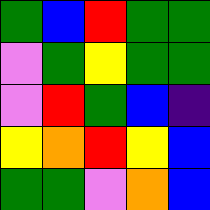[["green", "blue", "red", "green", "green"], ["violet", "green", "yellow", "green", "green"], ["violet", "red", "green", "blue", "indigo"], ["yellow", "orange", "red", "yellow", "blue"], ["green", "green", "violet", "orange", "blue"]]